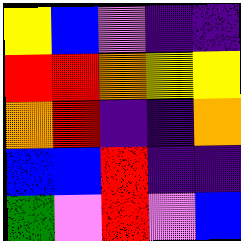[["yellow", "blue", "violet", "indigo", "indigo"], ["red", "red", "orange", "yellow", "yellow"], ["orange", "red", "indigo", "indigo", "orange"], ["blue", "blue", "red", "indigo", "indigo"], ["green", "violet", "red", "violet", "blue"]]